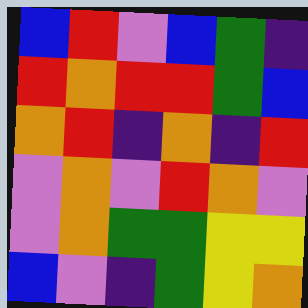[["blue", "red", "violet", "blue", "green", "indigo"], ["red", "orange", "red", "red", "green", "blue"], ["orange", "red", "indigo", "orange", "indigo", "red"], ["violet", "orange", "violet", "red", "orange", "violet"], ["violet", "orange", "green", "green", "yellow", "yellow"], ["blue", "violet", "indigo", "green", "yellow", "orange"]]